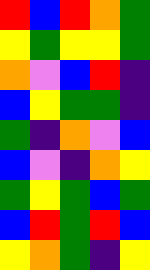[["red", "blue", "red", "orange", "green"], ["yellow", "green", "yellow", "yellow", "green"], ["orange", "violet", "blue", "red", "indigo"], ["blue", "yellow", "green", "green", "indigo"], ["green", "indigo", "orange", "violet", "blue"], ["blue", "violet", "indigo", "orange", "yellow"], ["green", "yellow", "green", "blue", "green"], ["blue", "red", "green", "red", "blue"], ["yellow", "orange", "green", "indigo", "yellow"]]